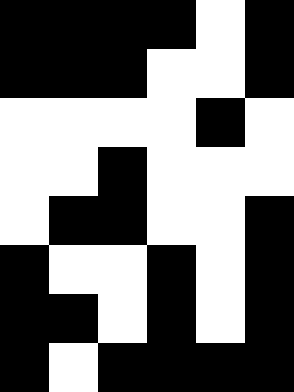[["black", "black", "black", "black", "white", "black"], ["black", "black", "black", "white", "white", "black"], ["white", "white", "white", "white", "black", "white"], ["white", "white", "black", "white", "white", "white"], ["white", "black", "black", "white", "white", "black"], ["black", "white", "white", "black", "white", "black"], ["black", "black", "white", "black", "white", "black"], ["black", "white", "black", "black", "black", "black"]]